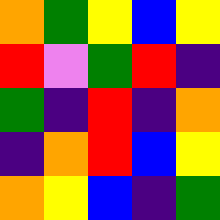[["orange", "green", "yellow", "blue", "yellow"], ["red", "violet", "green", "red", "indigo"], ["green", "indigo", "red", "indigo", "orange"], ["indigo", "orange", "red", "blue", "yellow"], ["orange", "yellow", "blue", "indigo", "green"]]